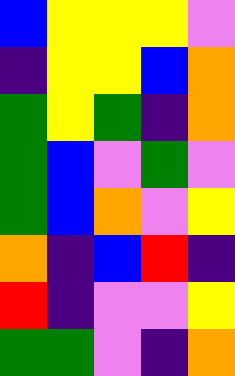[["blue", "yellow", "yellow", "yellow", "violet"], ["indigo", "yellow", "yellow", "blue", "orange"], ["green", "yellow", "green", "indigo", "orange"], ["green", "blue", "violet", "green", "violet"], ["green", "blue", "orange", "violet", "yellow"], ["orange", "indigo", "blue", "red", "indigo"], ["red", "indigo", "violet", "violet", "yellow"], ["green", "green", "violet", "indigo", "orange"]]